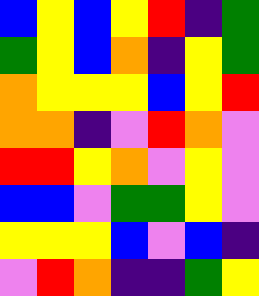[["blue", "yellow", "blue", "yellow", "red", "indigo", "green"], ["green", "yellow", "blue", "orange", "indigo", "yellow", "green"], ["orange", "yellow", "yellow", "yellow", "blue", "yellow", "red"], ["orange", "orange", "indigo", "violet", "red", "orange", "violet"], ["red", "red", "yellow", "orange", "violet", "yellow", "violet"], ["blue", "blue", "violet", "green", "green", "yellow", "violet"], ["yellow", "yellow", "yellow", "blue", "violet", "blue", "indigo"], ["violet", "red", "orange", "indigo", "indigo", "green", "yellow"]]